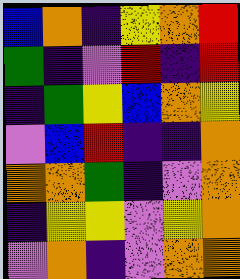[["blue", "orange", "indigo", "yellow", "orange", "red"], ["green", "indigo", "violet", "red", "indigo", "red"], ["indigo", "green", "yellow", "blue", "orange", "yellow"], ["violet", "blue", "red", "indigo", "indigo", "orange"], ["orange", "orange", "green", "indigo", "violet", "orange"], ["indigo", "yellow", "yellow", "violet", "yellow", "orange"], ["violet", "orange", "indigo", "violet", "orange", "orange"]]